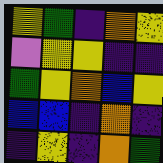[["yellow", "green", "indigo", "orange", "yellow"], ["violet", "yellow", "yellow", "indigo", "indigo"], ["green", "yellow", "orange", "blue", "yellow"], ["blue", "blue", "indigo", "orange", "indigo"], ["indigo", "yellow", "indigo", "orange", "green"]]